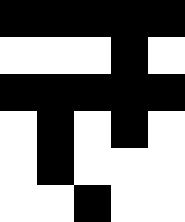[["black", "black", "black", "black", "black"], ["white", "white", "white", "black", "white"], ["black", "black", "black", "black", "black"], ["white", "black", "white", "black", "white"], ["white", "black", "white", "white", "white"], ["white", "white", "black", "white", "white"]]